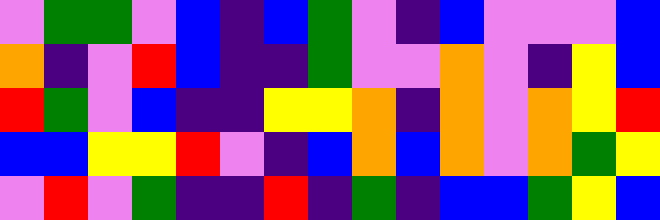[["violet", "green", "green", "violet", "blue", "indigo", "blue", "green", "violet", "indigo", "blue", "violet", "violet", "violet", "blue"], ["orange", "indigo", "violet", "red", "blue", "indigo", "indigo", "green", "violet", "violet", "orange", "violet", "indigo", "yellow", "blue"], ["red", "green", "violet", "blue", "indigo", "indigo", "yellow", "yellow", "orange", "indigo", "orange", "violet", "orange", "yellow", "red"], ["blue", "blue", "yellow", "yellow", "red", "violet", "indigo", "blue", "orange", "blue", "orange", "violet", "orange", "green", "yellow"], ["violet", "red", "violet", "green", "indigo", "indigo", "red", "indigo", "green", "indigo", "blue", "blue", "green", "yellow", "blue"]]